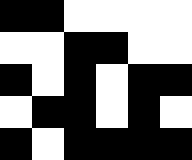[["black", "black", "white", "white", "white", "white"], ["white", "white", "black", "black", "white", "white"], ["black", "white", "black", "white", "black", "black"], ["white", "black", "black", "white", "black", "white"], ["black", "white", "black", "black", "black", "black"]]